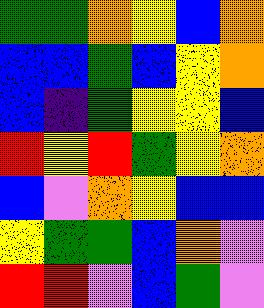[["green", "green", "orange", "yellow", "blue", "orange"], ["blue", "blue", "green", "blue", "yellow", "orange"], ["blue", "indigo", "green", "yellow", "yellow", "blue"], ["red", "yellow", "red", "green", "yellow", "orange"], ["blue", "violet", "orange", "yellow", "blue", "blue"], ["yellow", "green", "green", "blue", "orange", "violet"], ["red", "red", "violet", "blue", "green", "violet"]]